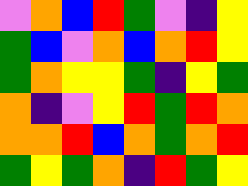[["violet", "orange", "blue", "red", "green", "violet", "indigo", "yellow"], ["green", "blue", "violet", "orange", "blue", "orange", "red", "yellow"], ["green", "orange", "yellow", "yellow", "green", "indigo", "yellow", "green"], ["orange", "indigo", "violet", "yellow", "red", "green", "red", "orange"], ["orange", "orange", "red", "blue", "orange", "green", "orange", "red"], ["green", "yellow", "green", "orange", "indigo", "red", "green", "yellow"]]